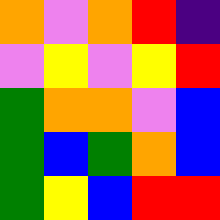[["orange", "violet", "orange", "red", "indigo"], ["violet", "yellow", "violet", "yellow", "red"], ["green", "orange", "orange", "violet", "blue"], ["green", "blue", "green", "orange", "blue"], ["green", "yellow", "blue", "red", "red"]]